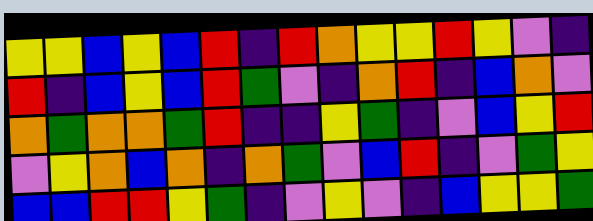[["yellow", "yellow", "blue", "yellow", "blue", "red", "indigo", "red", "orange", "yellow", "yellow", "red", "yellow", "violet", "indigo"], ["red", "indigo", "blue", "yellow", "blue", "red", "green", "violet", "indigo", "orange", "red", "indigo", "blue", "orange", "violet"], ["orange", "green", "orange", "orange", "green", "red", "indigo", "indigo", "yellow", "green", "indigo", "violet", "blue", "yellow", "red"], ["violet", "yellow", "orange", "blue", "orange", "indigo", "orange", "green", "violet", "blue", "red", "indigo", "violet", "green", "yellow"], ["blue", "blue", "red", "red", "yellow", "green", "indigo", "violet", "yellow", "violet", "indigo", "blue", "yellow", "yellow", "green"]]